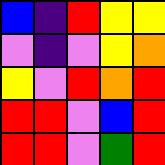[["blue", "indigo", "red", "yellow", "yellow"], ["violet", "indigo", "violet", "yellow", "orange"], ["yellow", "violet", "red", "orange", "red"], ["red", "red", "violet", "blue", "red"], ["red", "red", "violet", "green", "red"]]